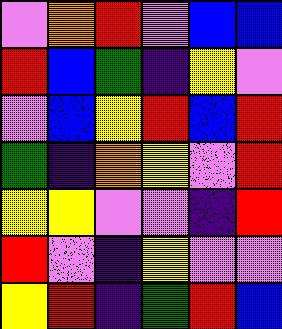[["violet", "orange", "red", "violet", "blue", "blue"], ["red", "blue", "green", "indigo", "yellow", "violet"], ["violet", "blue", "yellow", "red", "blue", "red"], ["green", "indigo", "orange", "yellow", "violet", "red"], ["yellow", "yellow", "violet", "violet", "indigo", "red"], ["red", "violet", "indigo", "yellow", "violet", "violet"], ["yellow", "red", "indigo", "green", "red", "blue"]]